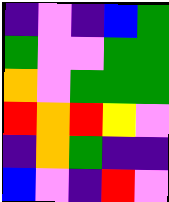[["indigo", "violet", "indigo", "blue", "green"], ["green", "violet", "violet", "green", "green"], ["orange", "violet", "green", "green", "green"], ["red", "orange", "red", "yellow", "violet"], ["indigo", "orange", "green", "indigo", "indigo"], ["blue", "violet", "indigo", "red", "violet"]]